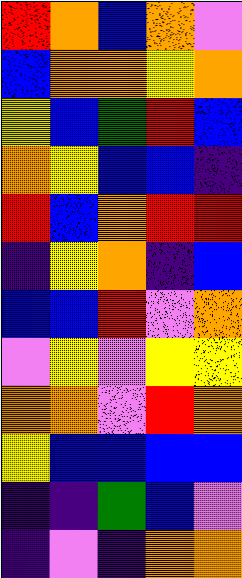[["red", "orange", "blue", "orange", "violet"], ["blue", "orange", "orange", "yellow", "orange"], ["yellow", "blue", "green", "red", "blue"], ["orange", "yellow", "blue", "blue", "indigo"], ["red", "blue", "orange", "red", "red"], ["indigo", "yellow", "orange", "indigo", "blue"], ["blue", "blue", "red", "violet", "orange"], ["violet", "yellow", "violet", "yellow", "yellow"], ["orange", "orange", "violet", "red", "orange"], ["yellow", "blue", "blue", "blue", "blue"], ["indigo", "indigo", "green", "blue", "violet"], ["indigo", "violet", "indigo", "orange", "orange"]]